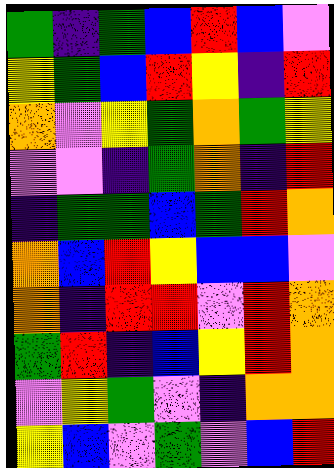[["green", "indigo", "green", "blue", "red", "blue", "violet"], ["yellow", "green", "blue", "red", "yellow", "indigo", "red"], ["orange", "violet", "yellow", "green", "orange", "green", "yellow"], ["violet", "violet", "indigo", "green", "orange", "indigo", "red"], ["indigo", "green", "green", "blue", "green", "red", "orange"], ["orange", "blue", "red", "yellow", "blue", "blue", "violet"], ["orange", "indigo", "red", "red", "violet", "red", "orange"], ["green", "red", "indigo", "blue", "yellow", "red", "orange"], ["violet", "yellow", "green", "violet", "indigo", "orange", "orange"], ["yellow", "blue", "violet", "green", "violet", "blue", "red"]]